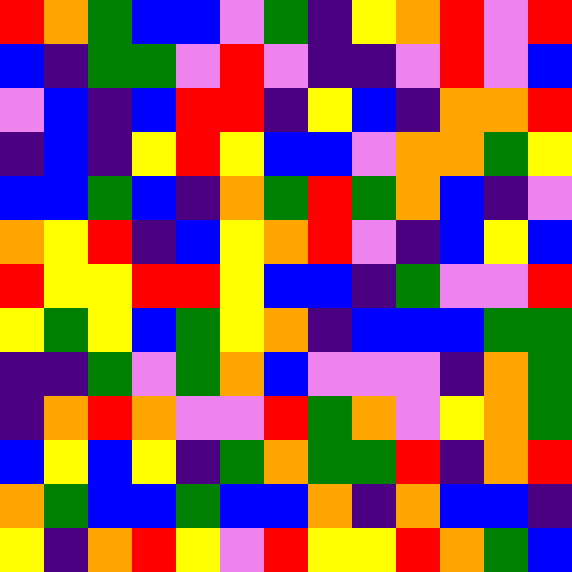[["red", "orange", "green", "blue", "blue", "violet", "green", "indigo", "yellow", "orange", "red", "violet", "red"], ["blue", "indigo", "green", "green", "violet", "red", "violet", "indigo", "indigo", "violet", "red", "violet", "blue"], ["violet", "blue", "indigo", "blue", "red", "red", "indigo", "yellow", "blue", "indigo", "orange", "orange", "red"], ["indigo", "blue", "indigo", "yellow", "red", "yellow", "blue", "blue", "violet", "orange", "orange", "green", "yellow"], ["blue", "blue", "green", "blue", "indigo", "orange", "green", "red", "green", "orange", "blue", "indigo", "violet"], ["orange", "yellow", "red", "indigo", "blue", "yellow", "orange", "red", "violet", "indigo", "blue", "yellow", "blue"], ["red", "yellow", "yellow", "red", "red", "yellow", "blue", "blue", "indigo", "green", "violet", "violet", "red"], ["yellow", "green", "yellow", "blue", "green", "yellow", "orange", "indigo", "blue", "blue", "blue", "green", "green"], ["indigo", "indigo", "green", "violet", "green", "orange", "blue", "violet", "violet", "violet", "indigo", "orange", "green"], ["indigo", "orange", "red", "orange", "violet", "violet", "red", "green", "orange", "violet", "yellow", "orange", "green"], ["blue", "yellow", "blue", "yellow", "indigo", "green", "orange", "green", "green", "red", "indigo", "orange", "red"], ["orange", "green", "blue", "blue", "green", "blue", "blue", "orange", "indigo", "orange", "blue", "blue", "indigo"], ["yellow", "indigo", "orange", "red", "yellow", "violet", "red", "yellow", "yellow", "red", "orange", "green", "blue"]]